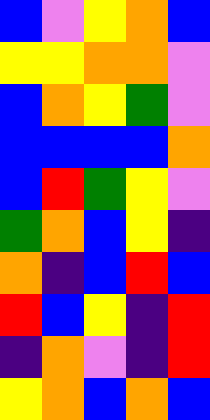[["blue", "violet", "yellow", "orange", "blue"], ["yellow", "yellow", "orange", "orange", "violet"], ["blue", "orange", "yellow", "green", "violet"], ["blue", "blue", "blue", "blue", "orange"], ["blue", "red", "green", "yellow", "violet"], ["green", "orange", "blue", "yellow", "indigo"], ["orange", "indigo", "blue", "red", "blue"], ["red", "blue", "yellow", "indigo", "red"], ["indigo", "orange", "violet", "indigo", "red"], ["yellow", "orange", "blue", "orange", "blue"]]